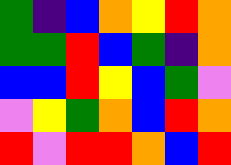[["green", "indigo", "blue", "orange", "yellow", "red", "orange"], ["green", "green", "red", "blue", "green", "indigo", "orange"], ["blue", "blue", "red", "yellow", "blue", "green", "violet"], ["violet", "yellow", "green", "orange", "blue", "red", "orange"], ["red", "violet", "red", "red", "orange", "blue", "red"]]